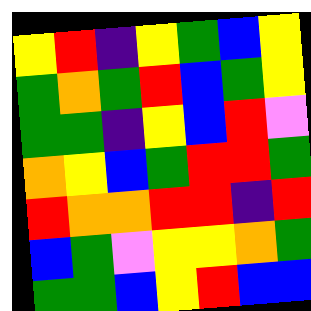[["yellow", "red", "indigo", "yellow", "green", "blue", "yellow"], ["green", "orange", "green", "red", "blue", "green", "yellow"], ["green", "green", "indigo", "yellow", "blue", "red", "violet"], ["orange", "yellow", "blue", "green", "red", "red", "green"], ["red", "orange", "orange", "red", "red", "indigo", "red"], ["blue", "green", "violet", "yellow", "yellow", "orange", "green"], ["green", "green", "blue", "yellow", "red", "blue", "blue"]]